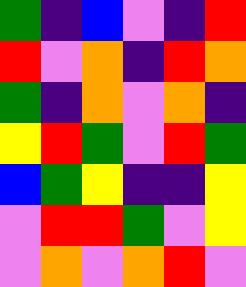[["green", "indigo", "blue", "violet", "indigo", "red"], ["red", "violet", "orange", "indigo", "red", "orange"], ["green", "indigo", "orange", "violet", "orange", "indigo"], ["yellow", "red", "green", "violet", "red", "green"], ["blue", "green", "yellow", "indigo", "indigo", "yellow"], ["violet", "red", "red", "green", "violet", "yellow"], ["violet", "orange", "violet", "orange", "red", "violet"]]